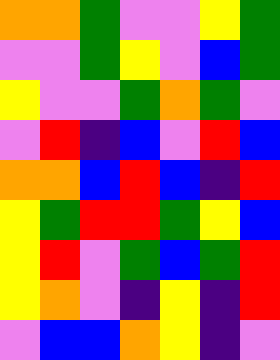[["orange", "orange", "green", "violet", "violet", "yellow", "green"], ["violet", "violet", "green", "yellow", "violet", "blue", "green"], ["yellow", "violet", "violet", "green", "orange", "green", "violet"], ["violet", "red", "indigo", "blue", "violet", "red", "blue"], ["orange", "orange", "blue", "red", "blue", "indigo", "red"], ["yellow", "green", "red", "red", "green", "yellow", "blue"], ["yellow", "red", "violet", "green", "blue", "green", "red"], ["yellow", "orange", "violet", "indigo", "yellow", "indigo", "red"], ["violet", "blue", "blue", "orange", "yellow", "indigo", "violet"]]